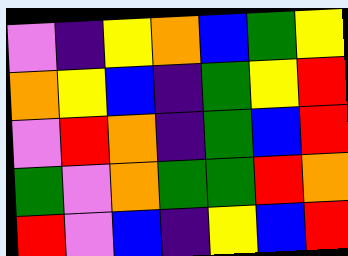[["violet", "indigo", "yellow", "orange", "blue", "green", "yellow"], ["orange", "yellow", "blue", "indigo", "green", "yellow", "red"], ["violet", "red", "orange", "indigo", "green", "blue", "red"], ["green", "violet", "orange", "green", "green", "red", "orange"], ["red", "violet", "blue", "indigo", "yellow", "blue", "red"]]